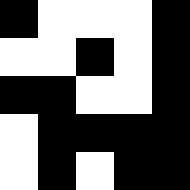[["black", "white", "white", "white", "black"], ["white", "white", "black", "white", "black"], ["black", "black", "white", "white", "black"], ["white", "black", "black", "black", "black"], ["white", "black", "white", "black", "black"]]